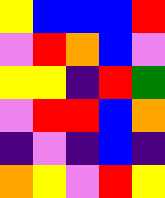[["yellow", "blue", "blue", "blue", "red"], ["violet", "red", "orange", "blue", "violet"], ["yellow", "yellow", "indigo", "red", "green"], ["violet", "red", "red", "blue", "orange"], ["indigo", "violet", "indigo", "blue", "indigo"], ["orange", "yellow", "violet", "red", "yellow"]]